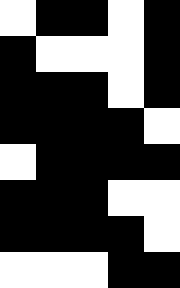[["white", "black", "black", "white", "black"], ["black", "white", "white", "white", "black"], ["black", "black", "black", "white", "black"], ["black", "black", "black", "black", "white"], ["white", "black", "black", "black", "black"], ["black", "black", "black", "white", "white"], ["black", "black", "black", "black", "white"], ["white", "white", "white", "black", "black"]]